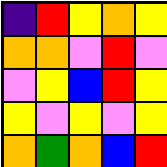[["indigo", "red", "yellow", "orange", "yellow"], ["orange", "orange", "violet", "red", "violet"], ["violet", "yellow", "blue", "red", "yellow"], ["yellow", "violet", "yellow", "violet", "yellow"], ["orange", "green", "orange", "blue", "red"]]